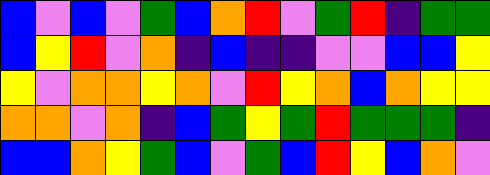[["blue", "violet", "blue", "violet", "green", "blue", "orange", "red", "violet", "green", "red", "indigo", "green", "green"], ["blue", "yellow", "red", "violet", "orange", "indigo", "blue", "indigo", "indigo", "violet", "violet", "blue", "blue", "yellow"], ["yellow", "violet", "orange", "orange", "yellow", "orange", "violet", "red", "yellow", "orange", "blue", "orange", "yellow", "yellow"], ["orange", "orange", "violet", "orange", "indigo", "blue", "green", "yellow", "green", "red", "green", "green", "green", "indigo"], ["blue", "blue", "orange", "yellow", "green", "blue", "violet", "green", "blue", "red", "yellow", "blue", "orange", "violet"]]